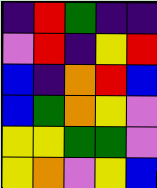[["indigo", "red", "green", "indigo", "indigo"], ["violet", "red", "indigo", "yellow", "red"], ["blue", "indigo", "orange", "red", "blue"], ["blue", "green", "orange", "yellow", "violet"], ["yellow", "yellow", "green", "green", "violet"], ["yellow", "orange", "violet", "yellow", "blue"]]